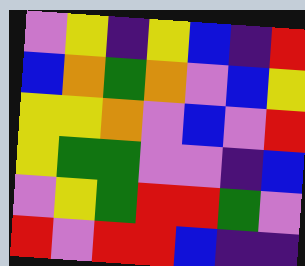[["violet", "yellow", "indigo", "yellow", "blue", "indigo", "red"], ["blue", "orange", "green", "orange", "violet", "blue", "yellow"], ["yellow", "yellow", "orange", "violet", "blue", "violet", "red"], ["yellow", "green", "green", "violet", "violet", "indigo", "blue"], ["violet", "yellow", "green", "red", "red", "green", "violet"], ["red", "violet", "red", "red", "blue", "indigo", "indigo"]]